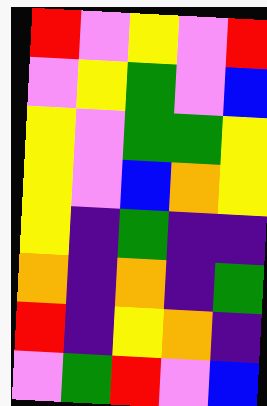[["red", "violet", "yellow", "violet", "red"], ["violet", "yellow", "green", "violet", "blue"], ["yellow", "violet", "green", "green", "yellow"], ["yellow", "violet", "blue", "orange", "yellow"], ["yellow", "indigo", "green", "indigo", "indigo"], ["orange", "indigo", "orange", "indigo", "green"], ["red", "indigo", "yellow", "orange", "indigo"], ["violet", "green", "red", "violet", "blue"]]